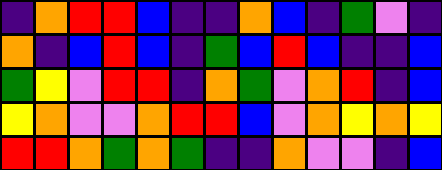[["indigo", "orange", "red", "red", "blue", "indigo", "indigo", "orange", "blue", "indigo", "green", "violet", "indigo"], ["orange", "indigo", "blue", "red", "blue", "indigo", "green", "blue", "red", "blue", "indigo", "indigo", "blue"], ["green", "yellow", "violet", "red", "red", "indigo", "orange", "green", "violet", "orange", "red", "indigo", "blue"], ["yellow", "orange", "violet", "violet", "orange", "red", "red", "blue", "violet", "orange", "yellow", "orange", "yellow"], ["red", "red", "orange", "green", "orange", "green", "indigo", "indigo", "orange", "violet", "violet", "indigo", "blue"]]